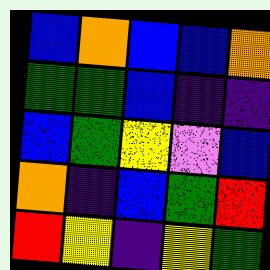[["blue", "orange", "blue", "blue", "orange"], ["green", "green", "blue", "indigo", "indigo"], ["blue", "green", "yellow", "violet", "blue"], ["orange", "indigo", "blue", "green", "red"], ["red", "yellow", "indigo", "yellow", "green"]]